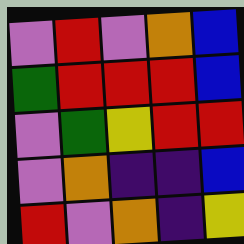[["violet", "red", "violet", "orange", "blue"], ["green", "red", "red", "red", "blue"], ["violet", "green", "yellow", "red", "red"], ["violet", "orange", "indigo", "indigo", "blue"], ["red", "violet", "orange", "indigo", "yellow"]]